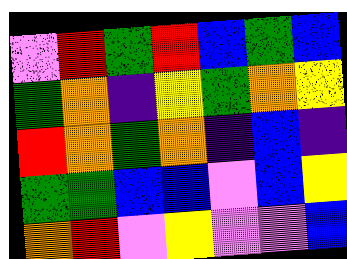[["violet", "red", "green", "red", "blue", "green", "blue"], ["green", "orange", "indigo", "yellow", "green", "orange", "yellow"], ["red", "orange", "green", "orange", "indigo", "blue", "indigo"], ["green", "green", "blue", "blue", "violet", "blue", "yellow"], ["orange", "red", "violet", "yellow", "violet", "violet", "blue"]]